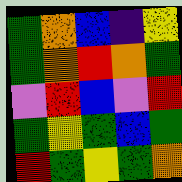[["green", "orange", "blue", "indigo", "yellow"], ["green", "orange", "red", "orange", "green"], ["violet", "red", "blue", "violet", "red"], ["green", "yellow", "green", "blue", "green"], ["red", "green", "yellow", "green", "orange"]]